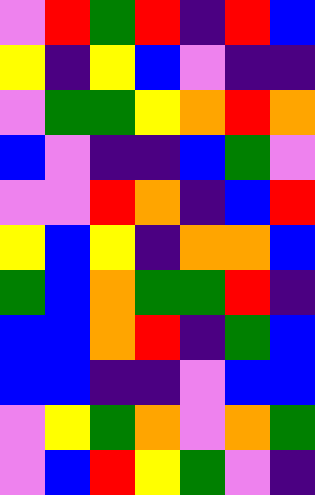[["violet", "red", "green", "red", "indigo", "red", "blue"], ["yellow", "indigo", "yellow", "blue", "violet", "indigo", "indigo"], ["violet", "green", "green", "yellow", "orange", "red", "orange"], ["blue", "violet", "indigo", "indigo", "blue", "green", "violet"], ["violet", "violet", "red", "orange", "indigo", "blue", "red"], ["yellow", "blue", "yellow", "indigo", "orange", "orange", "blue"], ["green", "blue", "orange", "green", "green", "red", "indigo"], ["blue", "blue", "orange", "red", "indigo", "green", "blue"], ["blue", "blue", "indigo", "indigo", "violet", "blue", "blue"], ["violet", "yellow", "green", "orange", "violet", "orange", "green"], ["violet", "blue", "red", "yellow", "green", "violet", "indigo"]]